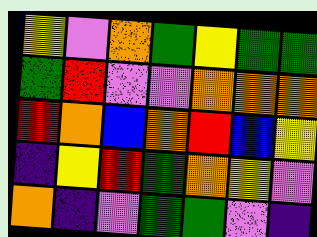[["yellow", "violet", "orange", "green", "yellow", "green", "green"], ["green", "red", "violet", "violet", "orange", "orange", "orange"], ["red", "orange", "blue", "orange", "red", "blue", "yellow"], ["indigo", "yellow", "red", "green", "orange", "yellow", "violet"], ["orange", "indigo", "violet", "green", "green", "violet", "indigo"]]